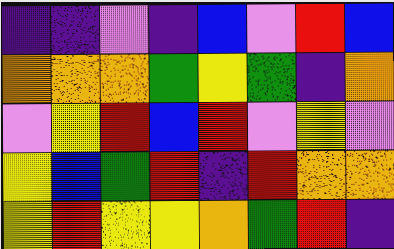[["indigo", "indigo", "violet", "indigo", "blue", "violet", "red", "blue"], ["orange", "orange", "orange", "green", "yellow", "green", "indigo", "orange"], ["violet", "yellow", "red", "blue", "red", "violet", "yellow", "violet"], ["yellow", "blue", "green", "red", "indigo", "red", "orange", "orange"], ["yellow", "red", "yellow", "yellow", "orange", "green", "red", "indigo"]]